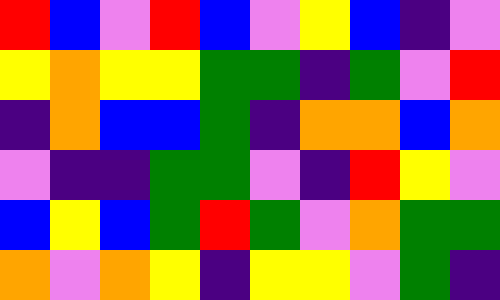[["red", "blue", "violet", "red", "blue", "violet", "yellow", "blue", "indigo", "violet"], ["yellow", "orange", "yellow", "yellow", "green", "green", "indigo", "green", "violet", "red"], ["indigo", "orange", "blue", "blue", "green", "indigo", "orange", "orange", "blue", "orange"], ["violet", "indigo", "indigo", "green", "green", "violet", "indigo", "red", "yellow", "violet"], ["blue", "yellow", "blue", "green", "red", "green", "violet", "orange", "green", "green"], ["orange", "violet", "orange", "yellow", "indigo", "yellow", "yellow", "violet", "green", "indigo"]]